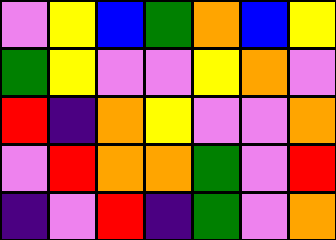[["violet", "yellow", "blue", "green", "orange", "blue", "yellow"], ["green", "yellow", "violet", "violet", "yellow", "orange", "violet"], ["red", "indigo", "orange", "yellow", "violet", "violet", "orange"], ["violet", "red", "orange", "orange", "green", "violet", "red"], ["indigo", "violet", "red", "indigo", "green", "violet", "orange"]]